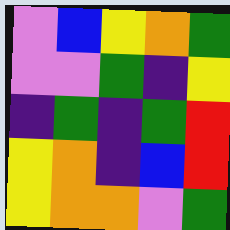[["violet", "blue", "yellow", "orange", "green"], ["violet", "violet", "green", "indigo", "yellow"], ["indigo", "green", "indigo", "green", "red"], ["yellow", "orange", "indigo", "blue", "red"], ["yellow", "orange", "orange", "violet", "green"]]